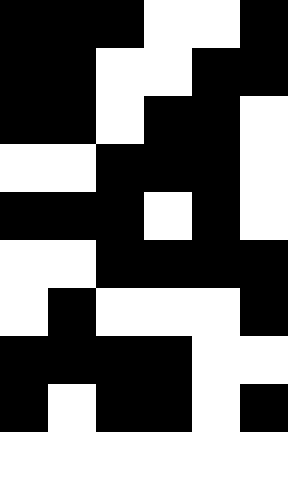[["black", "black", "black", "white", "white", "black"], ["black", "black", "white", "white", "black", "black"], ["black", "black", "white", "black", "black", "white"], ["white", "white", "black", "black", "black", "white"], ["black", "black", "black", "white", "black", "white"], ["white", "white", "black", "black", "black", "black"], ["white", "black", "white", "white", "white", "black"], ["black", "black", "black", "black", "white", "white"], ["black", "white", "black", "black", "white", "black"], ["white", "white", "white", "white", "white", "white"]]